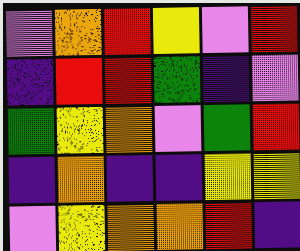[["violet", "orange", "red", "yellow", "violet", "red"], ["indigo", "red", "red", "green", "indigo", "violet"], ["green", "yellow", "orange", "violet", "green", "red"], ["indigo", "orange", "indigo", "indigo", "yellow", "yellow"], ["violet", "yellow", "orange", "orange", "red", "indigo"]]